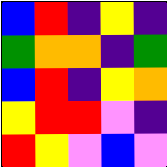[["blue", "red", "indigo", "yellow", "indigo"], ["green", "orange", "orange", "indigo", "green"], ["blue", "red", "indigo", "yellow", "orange"], ["yellow", "red", "red", "violet", "indigo"], ["red", "yellow", "violet", "blue", "violet"]]